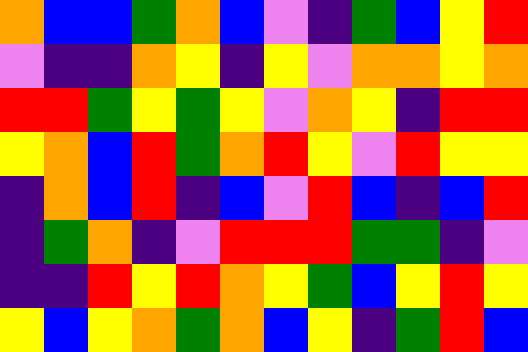[["orange", "blue", "blue", "green", "orange", "blue", "violet", "indigo", "green", "blue", "yellow", "red"], ["violet", "indigo", "indigo", "orange", "yellow", "indigo", "yellow", "violet", "orange", "orange", "yellow", "orange"], ["red", "red", "green", "yellow", "green", "yellow", "violet", "orange", "yellow", "indigo", "red", "red"], ["yellow", "orange", "blue", "red", "green", "orange", "red", "yellow", "violet", "red", "yellow", "yellow"], ["indigo", "orange", "blue", "red", "indigo", "blue", "violet", "red", "blue", "indigo", "blue", "red"], ["indigo", "green", "orange", "indigo", "violet", "red", "red", "red", "green", "green", "indigo", "violet"], ["indigo", "indigo", "red", "yellow", "red", "orange", "yellow", "green", "blue", "yellow", "red", "yellow"], ["yellow", "blue", "yellow", "orange", "green", "orange", "blue", "yellow", "indigo", "green", "red", "blue"]]